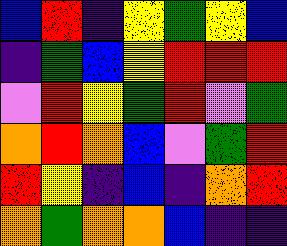[["blue", "red", "indigo", "yellow", "green", "yellow", "blue"], ["indigo", "green", "blue", "yellow", "red", "red", "red"], ["violet", "red", "yellow", "green", "red", "violet", "green"], ["orange", "red", "orange", "blue", "violet", "green", "red"], ["red", "yellow", "indigo", "blue", "indigo", "orange", "red"], ["orange", "green", "orange", "orange", "blue", "indigo", "indigo"]]